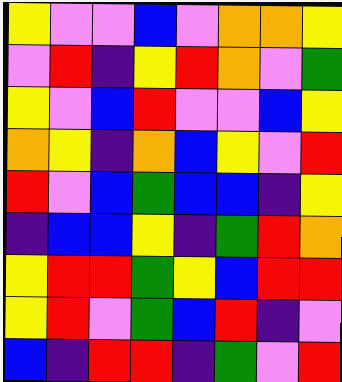[["yellow", "violet", "violet", "blue", "violet", "orange", "orange", "yellow"], ["violet", "red", "indigo", "yellow", "red", "orange", "violet", "green"], ["yellow", "violet", "blue", "red", "violet", "violet", "blue", "yellow"], ["orange", "yellow", "indigo", "orange", "blue", "yellow", "violet", "red"], ["red", "violet", "blue", "green", "blue", "blue", "indigo", "yellow"], ["indigo", "blue", "blue", "yellow", "indigo", "green", "red", "orange"], ["yellow", "red", "red", "green", "yellow", "blue", "red", "red"], ["yellow", "red", "violet", "green", "blue", "red", "indigo", "violet"], ["blue", "indigo", "red", "red", "indigo", "green", "violet", "red"]]